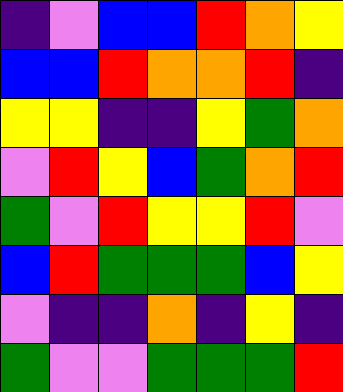[["indigo", "violet", "blue", "blue", "red", "orange", "yellow"], ["blue", "blue", "red", "orange", "orange", "red", "indigo"], ["yellow", "yellow", "indigo", "indigo", "yellow", "green", "orange"], ["violet", "red", "yellow", "blue", "green", "orange", "red"], ["green", "violet", "red", "yellow", "yellow", "red", "violet"], ["blue", "red", "green", "green", "green", "blue", "yellow"], ["violet", "indigo", "indigo", "orange", "indigo", "yellow", "indigo"], ["green", "violet", "violet", "green", "green", "green", "red"]]